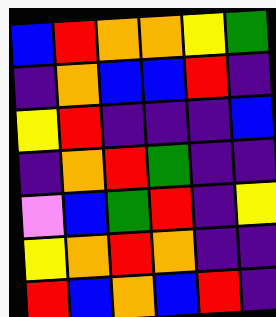[["blue", "red", "orange", "orange", "yellow", "green"], ["indigo", "orange", "blue", "blue", "red", "indigo"], ["yellow", "red", "indigo", "indigo", "indigo", "blue"], ["indigo", "orange", "red", "green", "indigo", "indigo"], ["violet", "blue", "green", "red", "indigo", "yellow"], ["yellow", "orange", "red", "orange", "indigo", "indigo"], ["red", "blue", "orange", "blue", "red", "indigo"]]